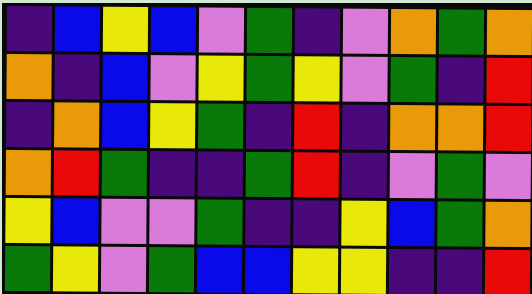[["indigo", "blue", "yellow", "blue", "violet", "green", "indigo", "violet", "orange", "green", "orange"], ["orange", "indigo", "blue", "violet", "yellow", "green", "yellow", "violet", "green", "indigo", "red"], ["indigo", "orange", "blue", "yellow", "green", "indigo", "red", "indigo", "orange", "orange", "red"], ["orange", "red", "green", "indigo", "indigo", "green", "red", "indigo", "violet", "green", "violet"], ["yellow", "blue", "violet", "violet", "green", "indigo", "indigo", "yellow", "blue", "green", "orange"], ["green", "yellow", "violet", "green", "blue", "blue", "yellow", "yellow", "indigo", "indigo", "red"]]